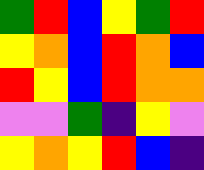[["green", "red", "blue", "yellow", "green", "red"], ["yellow", "orange", "blue", "red", "orange", "blue"], ["red", "yellow", "blue", "red", "orange", "orange"], ["violet", "violet", "green", "indigo", "yellow", "violet"], ["yellow", "orange", "yellow", "red", "blue", "indigo"]]